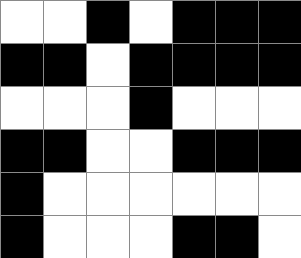[["white", "white", "black", "white", "black", "black", "black"], ["black", "black", "white", "black", "black", "black", "black"], ["white", "white", "white", "black", "white", "white", "white"], ["black", "black", "white", "white", "black", "black", "black"], ["black", "white", "white", "white", "white", "white", "white"], ["black", "white", "white", "white", "black", "black", "white"]]